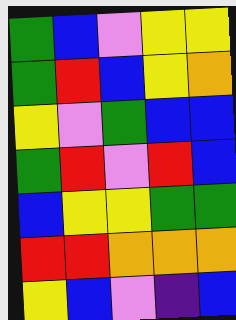[["green", "blue", "violet", "yellow", "yellow"], ["green", "red", "blue", "yellow", "orange"], ["yellow", "violet", "green", "blue", "blue"], ["green", "red", "violet", "red", "blue"], ["blue", "yellow", "yellow", "green", "green"], ["red", "red", "orange", "orange", "orange"], ["yellow", "blue", "violet", "indigo", "blue"]]